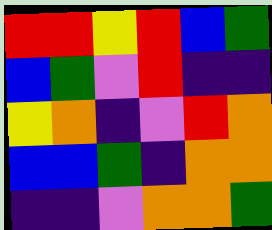[["red", "red", "yellow", "red", "blue", "green"], ["blue", "green", "violet", "red", "indigo", "indigo"], ["yellow", "orange", "indigo", "violet", "red", "orange"], ["blue", "blue", "green", "indigo", "orange", "orange"], ["indigo", "indigo", "violet", "orange", "orange", "green"]]